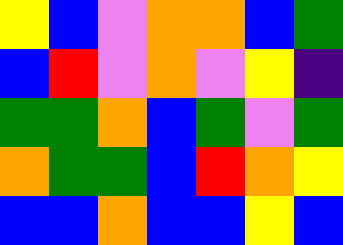[["yellow", "blue", "violet", "orange", "orange", "blue", "green"], ["blue", "red", "violet", "orange", "violet", "yellow", "indigo"], ["green", "green", "orange", "blue", "green", "violet", "green"], ["orange", "green", "green", "blue", "red", "orange", "yellow"], ["blue", "blue", "orange", "blue", "blue", "yellow", "blue"]]